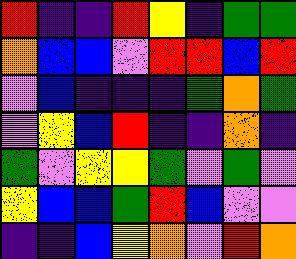[["red", "indigo", "indigo", "red", "yellow", "indigo", "green", "green"], ["orange", "blue", "blue", "violet", "red", "red", "blue", "red"], ["violet", "blue", "indigo", "indigo", "indigo", "green", "orange", "green"], ["violet", "yellow", "blue", "red", "indigo", "indigo", "orange", "indigo"], ["green", "violet", "yellow", "yellow", "green", "violet", "green", "violet"], ["yellow", "blue", "blue", "green", "red", "blue", "violet", "violet"], ["indigo", "indigo", "blue", "yellow", "orange", "violet", "red", "orange"]]